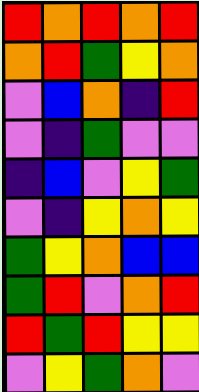[["red", "orange", "red", "orange", "red"], ["orange", "red", "green", "yellow", "orange"], ["violet", "blue", "orange", "indigo", "red"], ["violet", "indigo", "green", "violet", "violet"], ["indigo", "blue", "violet", "yellow", "green"], ["violet", "indigo", "yellow", "orange", "yellow"], ["green", "yellow", "orange", "blue", "blue"], ["green", "red", "violet", "orange", "red"], ["red", "green", "red", "yellow", "yellow"], ["violet", "yellow", "green", "orange", "violet"]]